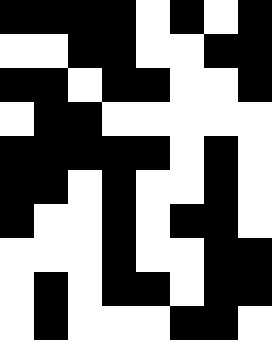[["black", "black", "black", "black", "white", "black", "white", "black"], ["white", "white", "black", "black", "white", "white", "black", "black"], ["black", "black", "white", "black", "black", "white", "white", "black"], ["white", "black", "black", "white", "white", "white", "white", "white"], ["black", "black", "black", "black", "black", "white", "black", "white"], ["black", "black", "white", "black", "white", "white", "black", "white"], ["black", "white", "white", "black", "white", "black", "black", "white"], ["white", "white", "white", "black", "white", "white", "black", "black"], ["white", "black", "white", "black", "black", "white", "black", "black"], ["white", "black", "white", "white", "white", "black", "black", "white"]]